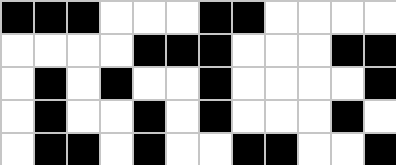[["black", "black", "black", "white", "white", "white", "black", "black", "white", "white", "white", "white"], ["white", "white", "white", "white", "black", "black", "black", "white", "white", "white", "black", "black"], ["white", "black", "white", "black", "white", "white", "black", "white", "white", "white", "white", "black"], ["white", "black", "white", "white", "black", "white", "black", "white", "white", "white", "black", "white"], ["white", "black", "black", "white", "black", "white", "white", "black", "black", "white", "white", "black"]]